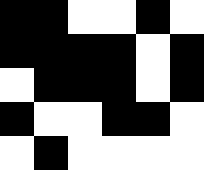[["black", "black", "white", "white", "black", "white"], ["black", "black", "black", "black", "white", "black"], ["white", "black", "black", "black", "white", "black"], ["black", "white", "white", "black", "black", "white"], ["white", "black", "white", "white", "white", "white"]]